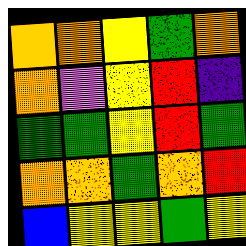[["orange", "orange", "yellow", "green", "orange"], ["orange", "violet", "yellow", "red", "indigo"], ["green", "green", "yellow", "red", "green"], ["orange", "orange", "green", "orange", "red"], ["blue", "yellow", "yellow", "green", "yellow"]]